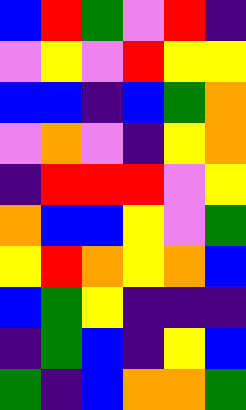[["blue", "red", "green", "violet", "red", "indigo"], ["violet", "yellow", "violet", "red", "yellow", "yellow"], ["blue", "blue", "indigo", "blue", "green", "orange"], ["violet", "orange", "violet", "indigo", "yellow", "orange"], ["indigo", "red", "red", "red", "violet", "yellow"], ["orange", "blue", "blue", "yellow", "violet", "green"], ["yellow", "red", "orange", "yellow", "orange", "blue"], ["blue", "green", "yellow", "indigo", "indigo", "indigo"], ["indigo", "green", "blue", "indigo", "yellow", "blue"], ["green", "indigo", "blue", "orange", "orange", "green"]]